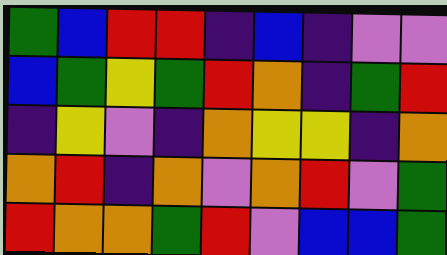[["green", "blue", "red", "red", "indigo", "blue", "indigo", "violet", "violet"], ["blue", "green", "yellow", "green", "red", "orange", "indigo", "green", "red"], ["indigo", "yellow", "violet", "indigo", "orange", "yellow", "yellow", "indigo", "orange"], ["orange", "red", "indigo", "orange", "violet", "orange", "red", "violet", "green"], ["red", "orange", "orange", "green", "red", "violet", "blue", "blue", "green"]]